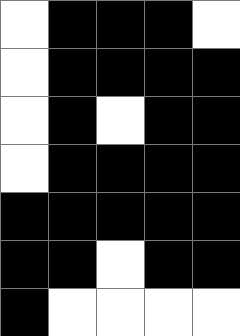[["white", "black", "black", "black", "white"], ["white", "black", "black", "black", "black"], ["white", "black", "white", "black", "black"], ["white", "black", "black", "black", "black"], ["black", "black", "black", "black", "black"], ["black", "black", "white", "black", "black"], ["black", "white", "white", "white", "white"]]